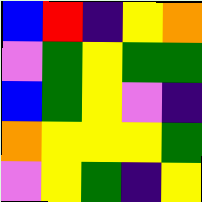[["blue", "red", "indigo", "yellow", "orange"], ["violet", "green", "yellow", "green", "green"], ["blue", "green", "yellow", "violet", "indigo"], ["orange", "yellow", "yellow", "yellow", "green"], ["violet", "yellow", "green", "indigo", "yellow"]]